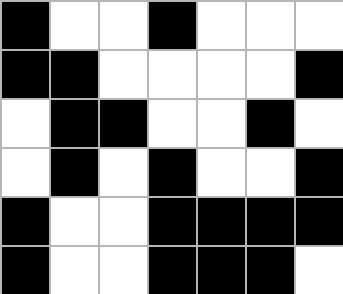[["black", "white", "white", "black", "white", "white", "white"], ["black", "black", "white", "white", "white", "white", "black"], ["white", "black", "black", "white", "white", "black", "white"], ["white", "black", "white", "black", "white", "white", "black"], ["black", "white", "white", "black", "black", "black", "black"], ["black", "white", "white", "black", "black", "black", "white"]]